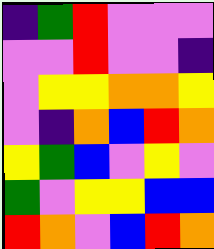[["indigo", "green", "red", "violet", "violet", "violet"], ["violet", "violet", "red", "violet", "violet", "indigo"], ["violet", "yellow", "yellow", "orange", "orange", "yellow"], ["violet", "indigo", "orange", "blue", "red", "orange"], ["yellow", "green", "blue", "violet", "yellow", "violet"], ["green", "violet", "yellow", "yellow", "blue", "blue"], ["red", "orange", "violet", "blue", "red", "orange"]]